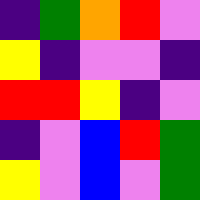[["indigo", "green", "orange", "red", "violet"], ["yellow", "indigo", "violet", "violet", "indigo"], ["red", "red", "yellow", "indigo", "violet"], ["indigo", "violet", "blue", "red", "green"], ["yellow", "violet", "blue", "violet", "green"]]